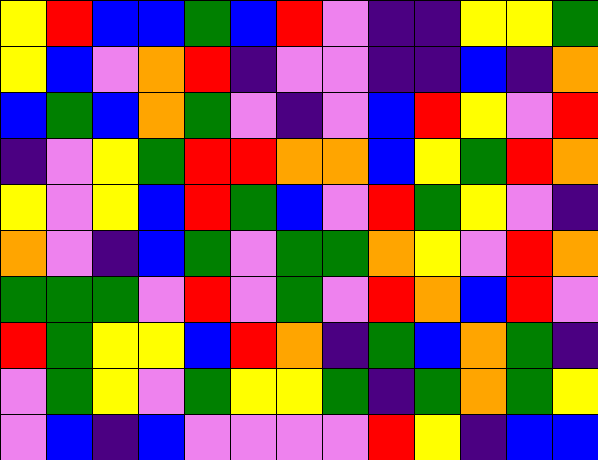[["yellow", "red", "blue", "blue", "green", "blue", "red", "violet", "indigo", "indigo", "yellow", "yellow", "green"], ["yellow", "blue", "violet", "orange", "red", "indigo", "violet", "violet", "indigo", "indigo", "blue", "indigo", "orange"], ["blue", "green", "blue", "orange", "green", "violet", "indigo", "violet", "blue", "red", "yellow", "violet", "red"], ["indigo", "violet", "yellow", "green", "red", "red", "orange", "orange", "blue", "yellow", "green", "red", "orange"], ["yellow", "violet", "yellow", "blue", "red", "green", "blue", "violet", "red", "green", "yellow", "violet", "indigo"], ["orange", "violet", "indigo", "blue", "green", "violet", "green", "green", "orange", "yellow", "violet", "red", "orange"], ["green", "green", "green", "violet", "red", "violet", "green", "violet", "red", "orange", "blue", "red", "violet"], ["red", "green", "yellow", "yellow", "blue", "red", "orange", "indigo", "green", "blue", "orange", "green", "indigo"], ["violet", "green", "yellow", "violet", "green", "yellow", "yellow", "green", "indigo", "green", "orange", "green", "yellow"], ["violet", "blue", "indigo", "blue", "violet", "violet", "violet", "violet", "red", "yellow", "indigo", "blue", "blue"]]